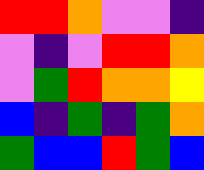[["red", "red", "orange", "violet", "violet", "indigo"], ["violet", "indigo", "violet", "red", "red", "orange"], ["violet", "green", "red", "orange", "orange", "yellow"], ["blue", "indigo", "green", "indigo", "green", "orange"], ["green", "blue", "blue", "red", "green", "blue"]]